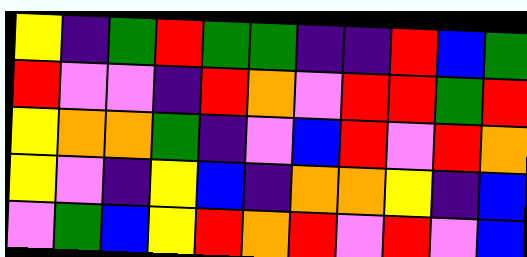[["yellow", "indigo", "green", "red", "green", "green", "indigo", "indigo", "red", "blue", "green"], ["red", "violet", "violet", "indigo", "red", "orange", "violet", "red", "red", "green", "red"], ["yellow", "orange", "orange", "green", "indigo", "violet", "blue", "red", "violet", "red", "orange"], ["yellow", "violet", "indigo", "yellow", "blue", "indigo", "orange", "orange", "yellow", "indigo", "blue"], ["violet", "green", "blue", "yellow", "red", "orange", "red", "violet", "red", "violet", "blue"]]